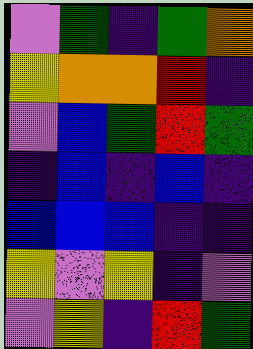[["violet", "green", "indigo", "green", "orange"], ["yellow", "orange", "orange", "red", "indigo"], ["violet", "blue", "green", "red", "green"], ["indigo", "blue", "indigo", "blue", "indigo"], ["blue", "blue", "blue", "indigo", "indigo"], ["yellow", "violet", "yellow", "indigo", "violet"], ["violet", "yellow", "indigo", "red", "green"]]